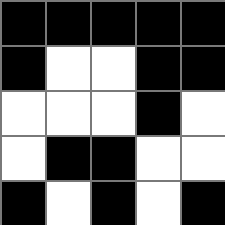[["black", "black", "black", "black", "black"], ["black", "white", "white", "black", "black"], ["white", "white", "white", "black", "white"], ["white", "black", "black", "white", "white"], ["black", "white", "black", "white", "black"]]